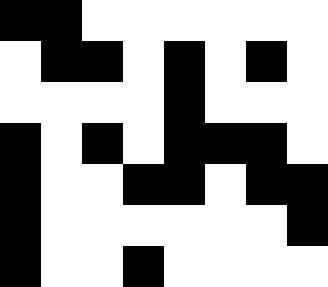[["black", "black", "white", "white", "white", "white", "white", "white"], ["white", "black", "black", "white", "black", "white", "black", "white"], ["white", "white", "white", "white", "black", "white", "white", "white"], ["black", "white", "black", "white", "black", "black", "black", "white"], ["black", "white", "white", "black", "black", "white", "black", "black"], ["black", "white", "white", "white", "white", "white", "white", "black"], ["black", "white", "white", "black", "white", "white", "white", "white"]]